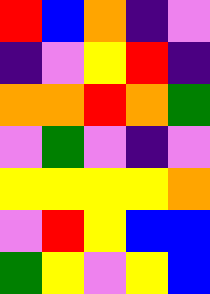[["red", "blue", "orange", "indigo", "violet"], ["indigo", "violet", "yellow", "red", "indigo"], ["orange", "orange", "red", "orange", "green"], ["violet", "green", "violet", "indigo", "violet"], ["yellow", "yellow", "yellow", "yellow", "orange"], ["violet", "red", "yellow", "blue", "blue"], ["green", "yellow", "violet", "yellow", "blue"]]